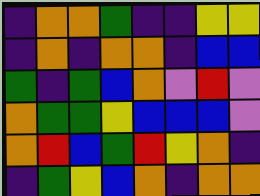[["indigo", "orange", "orange", "green", "indigo", "indigo", "yellow", "yellow"], ["indigo", "orange", "indigo", "orange", "orange", "indigo", "blue", "blue"], ["green", "indigo", "green", "blue", "orange", "violet", "red", "violet"], ["orange", "green", "green", "yellow", "blue", "blue", "blue", "violet"], ["orange", "red", "blue", "green", "red", "yellow", "orange", "indigo"], ["indigo", "green", "yellow", "blue", "orange", "indigo", "orange", "orange"]]